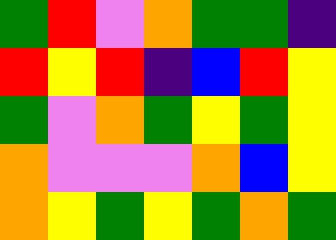[["green", "red", "violet", "orange", "green", "green", "indigo"], ["red", "yellow", "red", "indigo", "blue", "red", "yellow"], ["green", "violet", "orange", "green", "yellow", "green", "yellow"], ["orange", "violet", "violet", "violet", "orange", "blue", "yellow"], ["orange", "yellow", "green", "yellow", "green", "orange", "green"]]